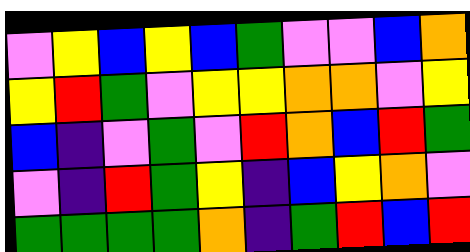[["violet", "yellow", "blue", "yellow", "blue", "green", "violet", "violet", "blue", "orange"], ["yellow", "red", "green", "violet", "yellow", "yellow", "orange", "orange", "violet", "yellow"], ["blue", "indigo", "violet", "green", "violet", "red", "orange", "blue", "red", "green"], ["violet", "indigo", "red", "green", "yellow", "indigo", "blue", "yellow", "orange", "violet"], ["green", "green", "green", "green", "orange", "indigo", "green", "red", "blue", "red"]]